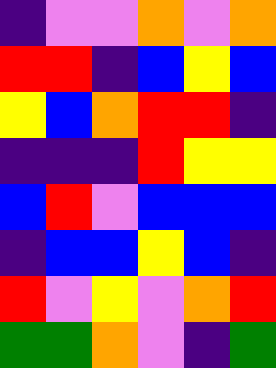[["indigo", "violet", "violet", "orange", "violet", "orange"], ["red", "red", "indigo", "blue", "yellow", "blue"], ["yellow", "blue", "orange", "red", "red", "indigo"], ["indigo", "indigo", "indigo", "red", "yellow", "yellow"], ["blue", "red", "violet", "blue", "blue", "blue"], ["indigo", "blue", "blue", "yellow", "blue", "indigo"], ["red", "violet", "yellow", "violet", "orange", "red"], ["green", "green", "orange", "violet", "indigo", "green"]]